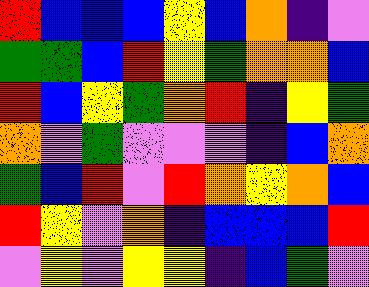[["red", "blue", "blue", "blue", "yellow", "blue", "orange", "indigo", "violet"], ["green", "green", "blue", "red", "yellow", "green", "orange", "orange", "blue"], ["red", "blue", "yellow", "green", "orange", "red", "indigo", "yellow", "green"], ["orange", "violet", "green", "violet", "violet", "violet", "indigo", "blue", "orange"], ["green", "blue", "red", "violet", "red", "orange", "yellow", "orange", "blue"], ["red", "yellow", "violet", "orange", "indigo", "blue", "blue", "blue", "red"], ["violet", "yellow", "violet", "yellow", "yellow", "indigo", "blue", "green", "violet"]]